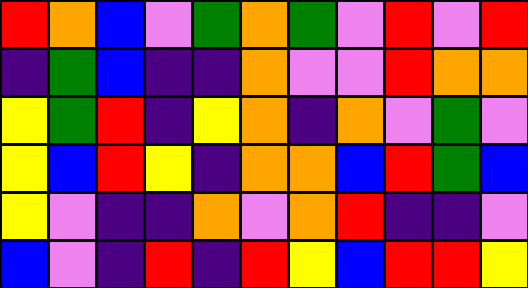[["red", "orange", "blue", "violet", "green", "orange", "green", "violet", "red", "violet", "red"], ["indigo", "green", "blue", "indigo", "indigo", "orange", "violet", "violet", "red", "orange", "orange"], ["yellow", "green", "red", "indigo", "yellow", "orange", "indigo", "orange", "violet", "green", "violet"], ["yellow", "blue", "red", "yellow", "indigo", "orange", "orange", "blue", "red", "green", "blue"], ["yellow", "violet", "indigo", "indigo", "orange", "violet", "orange", "red", "indigo", "indigo", "violet"], ["blue", "violet", "indigo", "red", "indigo", "red", "yellow", "blue", "red", "red", "yellow"]]